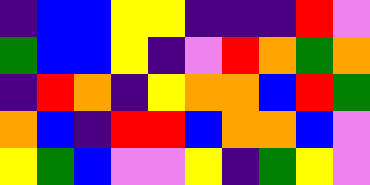[["indigo", "blue", "blue", "yellow", "yellow", "indigo", "indigo", "indigo", "red", "violet"], ["green", "blue", "blue", "yellow", "indigo", "violet", "red", "orange", "green", "orange"], ["indigo", "red", "orange", "indigo", "yellow", "orange", "orange", "blue", "red", "green"], ["orange", "blue", "indigo", "red", "red", "blue", "orange", "orange", "blue", "violet"], ["yellow", "green", "blue", "violet", "violet", "yellow", "indigo", "green", "yellow", "violet"]]